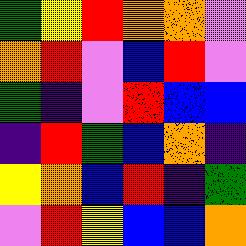[["green", "yellow", "red", "orange", "orange", "violet"], ["orange", "red", "violet", "blue", "red", "violet"], ["green", "indigo", "violet", "red", "blue", "blue"], ["indigo", "red", "green", "blue", "orange", "indigo"], ["yellow", "orange", "blue", "red", "indigo", "green"], ["violet", "red", "yellow", "blue", "blue", "orange"]]